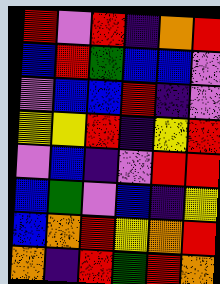[["red", "violet", "red", "indigo", "orange", "red"], ["blue", "red", "green", "blue", "blue", "violet"], ["violet", "blue", "blue", "red", "indigo", "violet"], ["yellow", "yellow", "red", "indigo", "yellow", "red"], ["violet", "blue", "indigo", "violet", "red", "red"], ["blue", "green", "violet", "blue", "indigo", "yellow"], ["blue", "orange", "red", "yellow", "orange", "red"], ["orange", "indigo", "red", "green", "red", "orange"]]